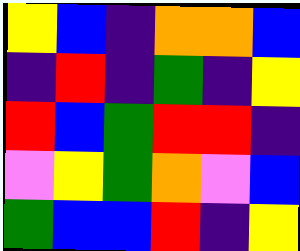[["yellow", "blue", "indigo", "orange", "orange", "blue"], ["indigo", "red", "indigo", "green", "indigo", "yellow"], ["red", "blue", "green", "red", "red", "indigo"], ["violet", "yellow", "green", "orange", "violet", "blue"], ["green", "blue", "blue", "red", "indigo", "yellow"]]